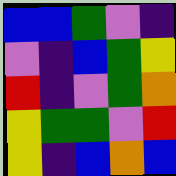[["blue", "blue", "green", "violet", "indigo"], ["violet", "indigo", "blue", "green", "yellow"], ["red", "indigo", "violet", "green", "orange"], ["yellow", "green", "green", "violet", "red"], ["yellow", "indigo", "blue", "orange", "blue"]]